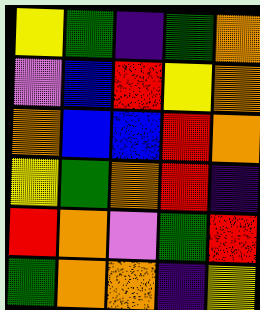[["yellow", "green", "indigo", "green", "orange"], ["violet", "blue", "red", "yellow", "orange"], ["orange", "blue", "blue", "red", "orange"], ["yellow", "green", "orange", "red", "indigo"], ["red", "orange", "violet", "green", "red"], ["green", "orange", "orange", "indigo", "yellow"]]